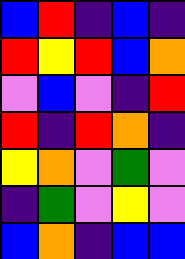[["blue", "red", "indigo", "blue", "indigo"], ["red", "yellow", "red", "blue", "orange"], ["violet", "blue", "violet", "indigo", "red"], ["red", "indigo", "red", "orange", "indigo"], ["yellow", "orange", "violet", "green", "violet"], ["indigo", "green", "violet", "yellow", "violet"], ["blue", "orange", "indigo", "blue", "blue"]]